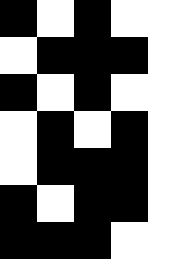[["black", "white", "black", "white", "white"], ["white", "black", "black", "black", "white"], ["black", "white", "black", "white", "white"], ["white", "black", "white", "black", "white"], ["white", "black", "black", "black", "white"], ["black", "white", "black", "black", "white"], ["black", "black", "black", "white", "white"]]